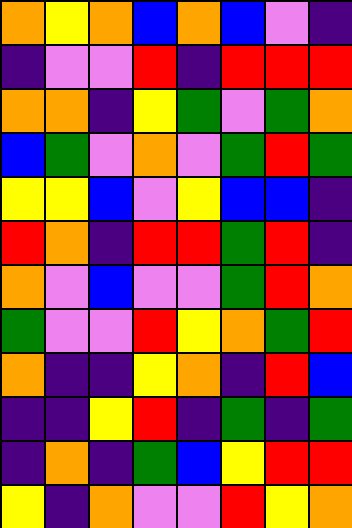[["orange", "yellow", "orange", "blue", "orange", "blue", "violet", "indigo"], ["indigo", "violet", "violet", "red", "indigo", "red", "red", "red"], ["orange", "orange", "indigo", "yellow", "green", "violet", "green", "orange"], ["blue", "green", "violet", "orange", "violet", "green", "red", "green"], ["yellow", "yellow", "blue", "violet", "yellow", "blue", "blue", "indigo"], ["red", "orange", "indigo", "red", "red", "green", "red", "indigo"], ["orange", "violet", "blue", "violet", "violet", "green", "red", "orange"], ["green", "violet", "violet", "red", "yellow", "orange", "green", "red"], ["orange", "indigo", "indigo", "yellow", "orange", "indigo", "red", "blue"], ["indigo", "indigo", "yellow", "red", "indigo", "green", "indigo", "green"], ["indigo", "orange", "indigo", "green", "blue", "yellow", "red", "red"], ["yellow", "indigo", "orange", "violet", "violet", "red", "yellow", "orange"]]